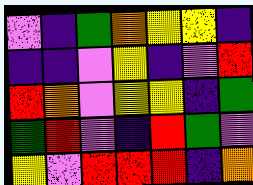[["violet", "indigo", "green", "orange", "yellow", "yellow", "indigo"], ["indigo", "indigo", "violet", "yellow", "indigo", "violet", "red"], ["red", "orange", "violet", "yellow", "yellow", "indigo", "green"], ["green", "red", "violet", "indigo", "red", "green", "violet"], ["yellow", "violet", "red", "red", "red", "indigo", "orange"]]